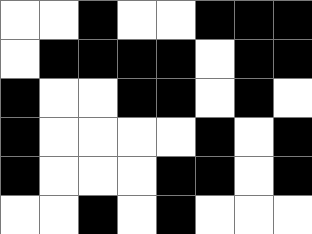[["white", "white", "black", "white", "white", "black", "black", "black"], ["white", "black", "black", "black", "black", "white", "black", "black"], ["black", "white", "white", "black", "black", "white", "black", "white"], ["black", "white", "white", "white", "white", "black", "white", "black"], ["black", "white", "white", "white", "black", "black", "white", "black"], ["white", "white", "black", "white", "black", "white", "white", "white"]]